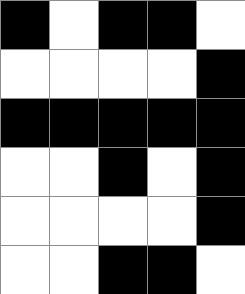[["black", "white", "black", "black", "white"], ["white", "white", "white", "white", "black"], ["black", "black", "black", "black", "black"], ["white", "white", "black", "white", "black"], ["white", "white", "white", "white", "black"], ["white", "white", "black", "black", "white"]]